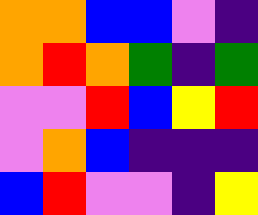[["orange", "orange", "blue", "blue", "violet", "indigo"], ["orange", "red", "orange", "green", "indigo", "green"], ["violet", "violet", "red", "blue", "yellow", "red"], ["violet", "orange", "blue", "indigo", "indigo", "indigo"], ["blue", "red", "violet", "violet", "indigo", "yellow"]]